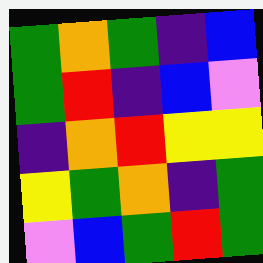[["green", "orange", "green", "indigo", "blue"], ["green", "red", "indigo", "blue", "violet"], ["indigo", "orange", "red", "yellow", "yellow"], ["yellow", "green", "orange", "indigo", "green"], ["violet", "blue", "green", "red", "green"]]